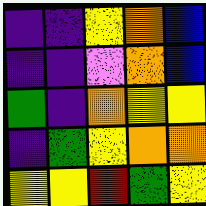[["indigo", "indigo", "yellow", "orange", "blue"], ["indigo", "indigo", "violet", "orange", "blue"], ["green", "indigo", "orange", "yellow", "yellow"], ["indigo", "green", "yellow", "orange", "orange"], ["yellow", "yellow", "red", "green", "yellow"]]